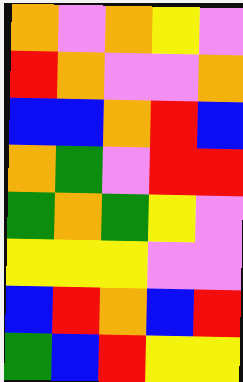[["orange", "violet", "orange", "yellow", "violet"], ["red", "orange", "violet", "violet", "orange"], ["blue", "blue", "orange", "red", "blue"], ["orange", "green", "violet", "red", "red"], ["green", "orange", "green", "yellow", "violet"], ["yellow", "yellow", "yellow", "violet", "violet"], ["blue", "red", "orange", "blue", "red"], ["green", "blue", "red", "yellow", "yellow"]]